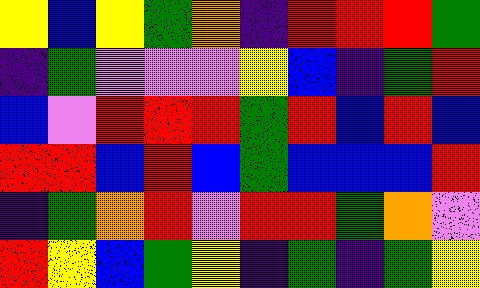[["yellow", "blue", "yellow", "green", "orange", "indigo", "red", "red", "red", "green"], ["indigo", "green", "violet", "violet", "violet", "yellow", "blue", "indigo", "green", "red"], ["blue", "violet", "red", "red", "red", "green", "red", "blue", "red", "blue"], ["red", "red", "blue", "red", "blue", "green", "blue", "blue", "blue", "red"], ["indigo", "green", "orange", "red", "violet", "red", "red", "green", "orange", "violet"], ["red", "yellow", "blue", "green", "yellow", "indigo", "green", "indigo", "green", "yellow"]]